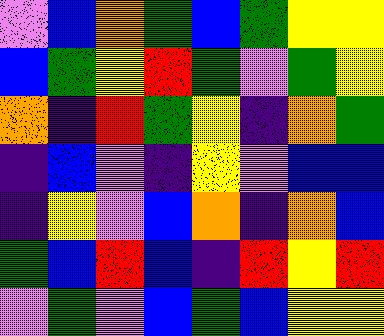[["violet", "blue", "orange", "green", "blue", "green", "yellow", "yellow"], ["blue", "green", "yellow", "red", "green", "violet", "green", "yellow"], ["orange", "indigo", "red", "green", "yellow", "indigo", "orange", "green"], ["indigo", "blue", "violet", "indigo", "yellow", "violet", "blue", "blue"], ["indigo", "yellow", "violet", "blue", "orange", "indigo", "orange", "blue"], ["green", "blue", "red", "blue", "indigo", "red", "yellow", "red"], ["violet", "green", "violet", "blue", "green", "blue", "yellow", "yellow"]]